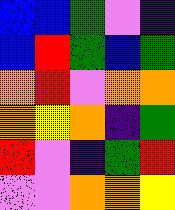[["blue", "blue", "green", "violet", "indigo"], ["blue", "red", "green", "blue", "green"], ["orange", "red", "violet", "orange", "orange"], ["orange", "yellow", "orange", "indigo", "green"], ["red", "violet", "indigo", "green", "red"], ["violet", "violet", "orange", "orange", "yellow"]]